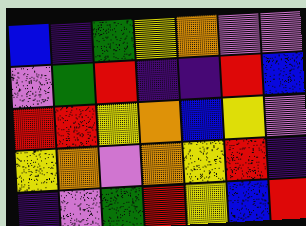[["blue", "indigo", "green", "yellow", "orange", "violet", "violet"], ["violet", "green", "red", "indigo", "indigo", "red", "blue"], ["red", "red", "yellow", "orange", "blue", "yellow", "violet"], ["yellow", "orange", "violet", "orange", "yellow", "red", "indigo"], ["indigo", "violet", "green", "red", "yellow", "blue", "red"]]